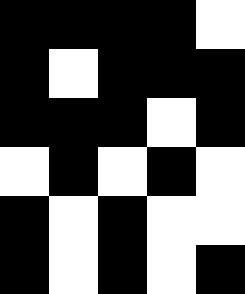[["black", "black", "black", "black", "white"], ["black", "white", "black", "black", "black"], ["black", "black", "black", "white", "black"], ["white", "black", "white", "black", "white"], ["black", "white", "black", "white", "white"], ["black", "white", "black", "white", "black"]]